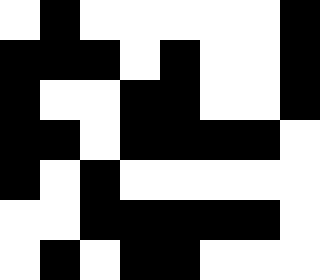[["white", "black", "white", "white", "white", "white", "white", "black"], ["black", "black", "black", "white", "black", "white", "white", "black"], ["black", "white", "white", "black", "black", "white", "white", "black"], ["black", "black", "white", "black", "black", "black", "black", "white"], ["black", "white", "black", "white", "white", "white", "white", "white"], ["white", "white", "black", "black", "black", "black", "black", "white"], ["white", "black", "white", "black", "black", "white", "white", "white"]]